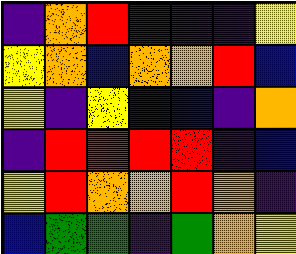[["indigo", "orange", "red", "indigo", "indigo", "indigo", "yellow"], ["yellow", "orange", "blue", "orange", "orange", "red", "blue"], ["yellow", "indigo", "yellow", "blue", "blue", "indigo", "orange"], ["indigo", "red", "red", "red", "red", "indigo", "blue"], ["yellow", "red", "orange", "orange", "red", "orange", "indigo"], ["blue", "green", "green", "indigo", "green", "orange", "yellow"]]